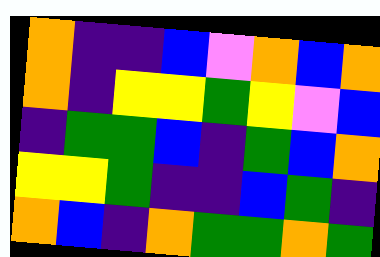[["orange", "indigo", "indigo", "blue", "violet", "orange", "blue", "orange"], ["orange", "indigo", "yellow", "yellow", "green", "yellow", "violet", "blue"], ["indigo", "green", "green", "blue", "indigo", "green", "blue", "orange"], ["yellow", "yellow", "green", "indigo", "indigo", "blue", "green", "indigo"], ["orange", "blue", "indigo", "orange", "green", "green", "orange", "green"]]